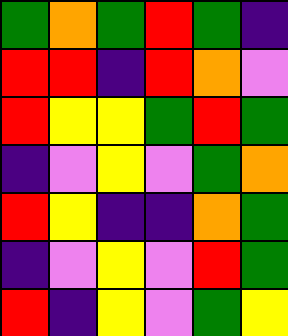[["green", "orange", "green", "red", "green", "indigo"], ["red", "red", "indigo", "red", "orange", "violet"], ["red", "yellow", "yellow", "green", "red", "green"], ["indigo", "violet", "yellow", "violet", "green", "orange"], ["red", "yellow", "indigo", "indigo", "orange", "green"], ["indigo", "violet", "yellow", "violet", "red", "green"], ["red", "indigo", "yellow", "violet", "green", "yellow"]]